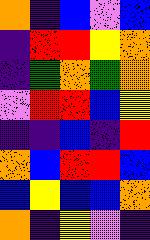[["orange", "indigo", "blue", "violet", "blue"], ["indigo", "red", "red", "yellow", "orange"], ["indigo", "green", "orange", "green", "orange"], ["violet", "red", "red", "blue", "yellow"], ["indigo", "indigo", "blue", "indigo", "red"], ["orange", "blue", "red", "red", "blue"], ["blue", "yellow", "blue", "blue", "orange"], ["orange", "indigo", "yellow", "violet", "indigo"]]